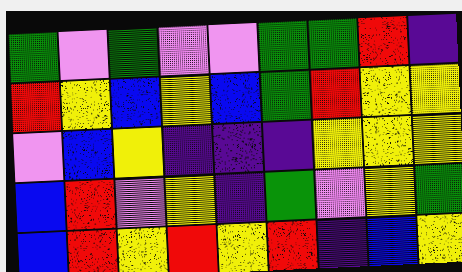[["green", "violet", "green", "violet", "violet", "green", "green", "red", "indigo"], ["red", "yellow", "blue", "yellow", "blue", "green", "red", "yellow", "yellow"], ["violet", "blue", "yellow", "indigo", "indigo", "indigo", "yellow", "yellow", "yellow"], ["blue", "red", "violet", "yellow", "indigo", "green", "violet", "yellow", "green"], ["blue", "red", "yellow", "red", "yellow", "red", "indigo", "blue", "yellow"]]